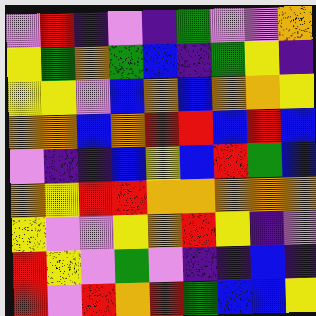[["violet", "red", "indigo", "violet", "indigo", "green", "violet", "violet", "orange"], ["yellow", "green", "orange", "green", "blue", "indigo", "green", "yellow", "indigo"], ["yellow", "yellow", "violet", "blue", "orange", "blue", "orange", "orange", "yellow"], ["orange", "orange", "blue", "orange", "red", "red", "blue", "red", "blue"], ["violet", "indigo", "indigo", "blue", "yellow", "blue", "red", "green", "blue"], ["orange", "yellow", "red", "red", "orange", "orange", "orange", "orange", "orange"], ["yellow", "violet", "violet", "yellow", "orange", "red", "yellow", "indigo", "violet"], ["red", "yellow", "violet", "green", "violet", "indigo", "indigo", "blue", "indigo"], ["red", "violet", "red", "orange", "red", "green", "blue", "blue", "yellow"]]